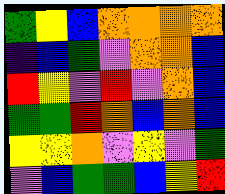[["green", "yellow", "blue", "orange", "orange", "orange", "orange"], ["indigo", "blue", "green", "violet", "orange", "orange", "blue"], ["red", "yellow", "violet", "red", "violet", "orange", "blue"], ["green", "green", "red", "orange", "blue", "orange", "blue"], ["yellow", "yellow", "orange", "violet", "yellow", "violet", "green"], ["violet", "blue", "green", "green", "blue", "yellow", "red"]]